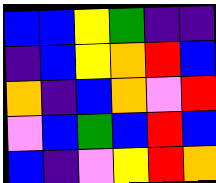[["blue", "blue", "yellow", "green", "indigo", "indigo"], ["indigo", "blue", "yellow", "orange", "red", "blue"], ["orange", "indigo", "blue", "orange", "violet", "red"], ["violet", "blue", "green", "blue", "red", "blue"], ["blue", "indigo", "violet", "yellow", "red", "orange"]]